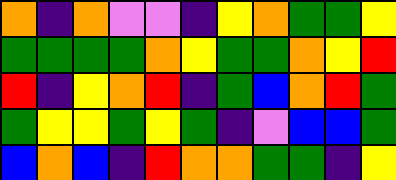[["orange", "indigo", "orange", "violet", "violet", "indigo", "yellow", "orange", "green", "green", "yellow"], ["green", "green", "green", "green", "orange", "yellow", "green", "green", "orange", "yellow", "red"], ["red", "indigo", "yellow", "orange", "red", "indigo", "green", "blue", "orange", "red", "green"], ["green", "yellow", "yellow", "green", "yellow", "green", "indigo", "violet", "blue", "blue", "green"], ["blue", "orange", "blue", "indigo", "red", "orange", "orange", "green", "green", "indigo", "yellow"]]